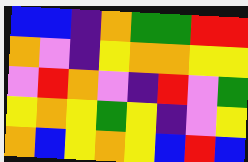[["blue", "blue", "indigo", "orange", "green", "green", "red", "red"], ["orange", "violet", "indigo", "yellow", "orange", "orange", "yellow", "yellow"], ["violet", "red", "orange", "violet", "indigo", "red", "violet", "green"], ["yellow", "orange", "yellow", "green", "yellow", "indigo", "violet", "yellow"], ["orange", "blue", "yellow", "orange", "yellow", "blue", "red", "blue"]]